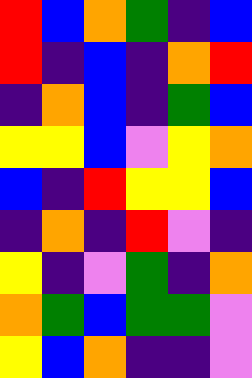[["red", "blue", "orange", "green", "indigo", "blue"], ["red", "indigo", "blue", "indigo", "orange", "red"], ["indigo", "orange", "blue", "indigo", "green", "blue"], ["yellow", "yellow", "blue", "violet", "yellow", "orange"], ["blue", "indigo", "red", "yellow", "yellow", "blue"], ["indigo", "orange", "indigo", "red", "violet", "indigo"], ["yellow", "indigo", "violet", "green", "indigo", "orange"], ["orange", "green", "blue", "green", "green", "violet"], ["yellow", "blue", "orange", "indigo", "indigo", "violet"]]